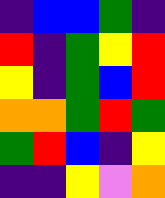[["indigo", "blue", "blue", "green", "indigo"], ["red", "indigo", "green", "yellow", "red"], ["yellow", "indigo", "green", "blue", "red"], ["orange", "orange", "green", "red", "green"], ["green", "red", "blue", "indigo", "yellow"], ["indigo", "indigo", "yellow", "violet", "orange"]]